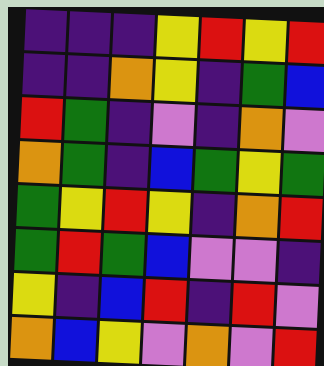[["indigo", "indigo", "indigo", "yellow", "red", "yellow", "red"], ["indigo", "indigo", "orange", "yellow", "indigo", "green", "blue"], ["red", "green", "indigo", "violet", "indigo", "orange", "violet"], ["orange", "green", "indigo", "blue", "green", "yellow", "green"], ["green", "yellow", "red", "yellow", "indigo", "orange", "red"], ["green", "red", "green", "blue", "violet", "violet", "indigo"], ["yellow", "indigo", "blue", "red", "indigo", "red", "violet"], ["orange", "blue", "yellow", "violet", "orange", "violet", "red"]]